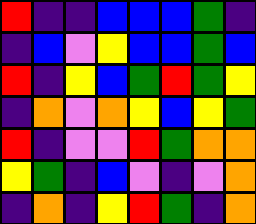[["red", "indigo", "indigo", "blue", "blue", "blue", "green", "indigo"], ["indigo", "blue", "violet", "yellow", "blue", "blue", "green", "blue"], ["red", "indigo", "yellow", "blue", "green", "red", "green", "yellow"], ["indigo", "orange", "violet", "orange", "yellow", "blue", "yellow", "green"], ["red", "indigo", "violet", "violet", "red", "green", "orange", "orange"], ["yellow", "green", "indigo", "blue", "violet", "indigo", "violet", "orange"], ["indigo", "orange", "indigo", "yellow", "red", "green", "indigo", "orange"]]